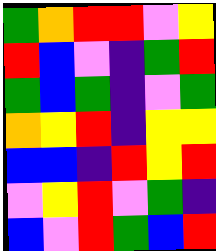[["green", "orange", "red", "red", "violet", "yellow"], ["red", "blue", "violet", "indigo", "green", "red"], ["green", "blue", "green", "indigo", "violet", "green"], ["orange", "yellow", "red", "indigo", "yellow", "yellow"], ["blue", "blue", "indigo", "red", "yellow", "red"], ["violet", "yellow", "red", "violet", "green", "indigo"], ["blue", "violet", "red", "green", "blue", "red"]]